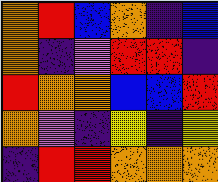[["orange", "red", "blue", "orange", "indigo", "blue"], ["orange", "indigo", "violet", "red", "red", "indigo"], ["red", "orange", "orange", "blue", "blue", "red"], ["orange", "violet", "indigo", "yellow", "indigo", "yellow"], ["indigo", "red", "red", "orange", "orange", "orange"]]